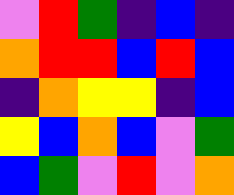[["violet", "red", "green", "indigo", "blue", "indigo"], ["orange", "red", "red", "blue", "red", "blue"], ["indigo", "orange", "yellow", "yellow", "indigo", "blue"], ["yellow", "blue", "orange", "blue", "violet", "green"], ["blue", "green", "violet", "red", "violet", "orange"]]